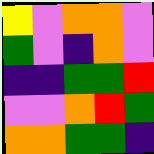[["yellow", "violet", "orange", "orange", "violet"], ["green", "violet", "indigo", "orange", "violet"], ["indigo", "indigo", "green", "green", "red"], ["violet", "violet", "orange", "red", "green"], ["orange", "orange", "green", "green", "indigo"]]